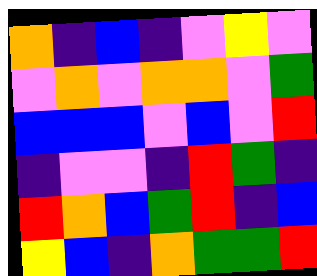[["orange", "indigo", "blue", "indigo", "violet", "yellow", "violet"], ["violet", "orange", "violet", "orange", "orange", "violet", "green"], ["blue", "blue", "blue", "violet", "blue", "violet", "red"], ["indigo", "violet", "violet", "indigo", "red", "green", "indigo"], ["red", "orange", "blue", "green", "red", "indigo", "blue"], ["yellow", "blue", "indigo", "orange", "green", "green", "red"]]